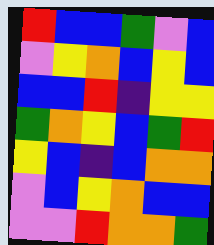[["red", "blue", "blue", "green", "violet", "blue"], ["violet", "yellow", "orange", "blue", "yellow", "blue"], ["blue", "blue", "red", "indigo", "yellow", "yellow"], ["green", "orange", "yellow", "blue", "green", "red"], ["yellow", "blue", "indigo", "blue", "orange", "orange"], ["violet", "blue", "yellow", "orange", "blue", "blue"], ["violet", "violet", "red", "orange", "orange", "green"]]